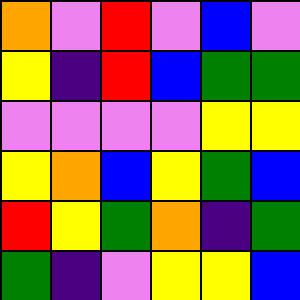[["orange", "violet", "red", "violet", "blue", "violet"], ["yellow", "indigo", "red", "blue", "green", "green"], ["violet", "violet", "violet", "violet", "yellow", "yellow"], ["yellow", "orange", "blue", "yellow", "green", "blue"], ["red", "yellow", "green", "orange", "indigo", "green"], ["green", "indigo", "violet", "yellow", "yellow", "blue"]]